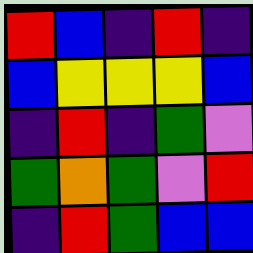[["red", "blue", "indigo", "red", "indigo"], ["blue", "yellow", "yellow", "yellow", "blue"], ["indigo", "red", "indigo", "green", "violet"], ["green", "orange", "green", "violet", "red"], ["indigo", "red", "green", "blue", "blue"]]